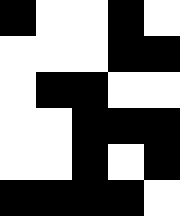[["black", "white", "white", "black", "white"], ["white", "white", "white", "black", "black"], ["white", "black", "black", "white", "white"], ["white", "white", "black", "black", "black"], ["white", "white", "black", "white", "black"], ["black", "black", "black", "black", "white"]]